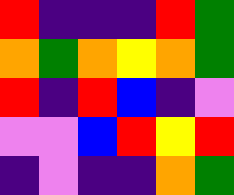[["red", "indigo", "indigo", "indigo", "red", "green"], ["orange", "green", "orange", "yellow", "orange", "green"], ["red", "indigo", "red", "blue", "indigo", "violet"], ["violet", "violet", "blue", "red", "yellow", "red"], ["indigo", "violet", "indigo", "indigo", "orange", "green"]]